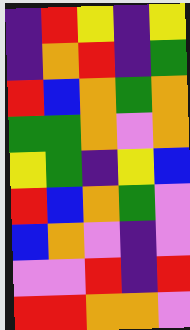[["indigo", "red", "yellow", "indigo", "yellow"], ["indigo", "orange", "red", "indigo", "green"], ["red", "blue", "orange", "green", "orange"], ["green", "green", "orange", "violet", "orange"], ["yellow", "green", "indigo", "yellow", "blue"], ["red", "blue", "orange", "green", "violet"], ["blue", "orange", "violet", "indigo", "violet"], ["violet", "violet", "red", "indigo", "red"], ["red", "red", "orange", "orange", "violet"]]